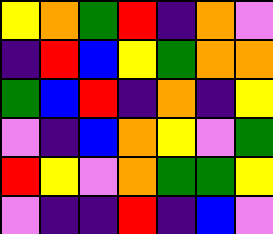[["yellow", "orange", "green", "red", "indigo", "orange", "violet"], ["indigo", "red", "blue", "yellow", "green", "orange", "orange"], ["green", "blue", "red", "indigo", "orange", "indigo", "yellow"], ["violet", "indigo", "blue", "orange", "yellow", "violet", "green"], ["red", "yellow", "violet", "orange", "green", "green", "yellow"], ["violet", "indigo", "indigo", "red", "indigo", "blue", "violet"]]